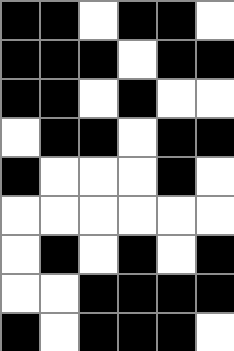[["black", "black", "white", "black", "black", "white"], ["black", "black", "black", "white", "black", "black"], ["black", "black", "white", "black", "white", "white"], ["white", "black", "black", "white", "black", "black"], ["black", "white", "white", "white", "black", "white"], ["white", "white", "white", "white", "white", "white"], ["white", "black", "white", "black", "white", "black"], ["white", "white", "black", "black", "black", "black"], ["black", "white", "black", "black", "black", "white"]]